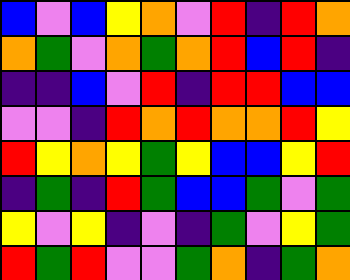[["blue", "violet", "blue", "yellow", "orange", "violet", "red", "indigo", "red", "orange"], ["orange", "green", "violet", "orange", "green", "orange", "red", "blue", "red", "indigo"], ["indigo", "indigo", "blue", "violet", "red", "indigo", "red", "red", "blue", "blue"], ["violet", "violet", "indigo", "red", "orange", "red", "orange", "orange", "red", "yellow"], ["red", "yellow", "orange", "yellow", "green", "yellow", "blue", "blue", "yellow", "red"], ["indigo", "green", "indigo", "red", "green", "blue", "blue", "green", "violet", "green"], ["yellow", "violet", "yellow", "indigo", "violet", "indigo", "green", "violet", "yellow", "green"], ["red", "green", "red", "violet", "violet", "green", "orange", "indigo", "green", "orange"]]